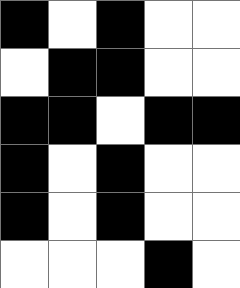[["black", "white", "black", "white", "white"], ["white", "black", "black", "white", "white"], ["black", "black", "white", "black", "black"], ["black", "white", "black", "white", "white"], ["black", "white", "black", "white", "white"], ["white", "white", "white", "black", "white"]]